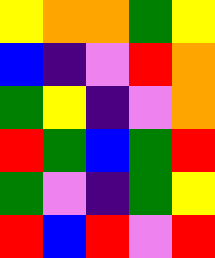[["yellow", "orange", "orange", "green", "yellow"], ["blue", "indigo", "violet", "red", "orange"], ["green", "yellow", "indigo", "violet", "orange"], ["red", "green", "blue", "green", "red"], ["green", "violet", "indigo", "green", "yellow"], ["red", "blue", "red", "violet", "red"]]